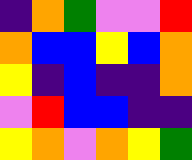[["indigo", "orange", "green", "violet", "violet", "red"], ["orange", "blue", "blue", "yellow", "blue", "orange"], ["yellow", "indigo", "blue", "indigo", "indigo", "orange"], ["violet", "red", "blue", "blue", "indigo", "indigo"], ["yellow", "orange", "violet", "orange", "yellow", "green"]]